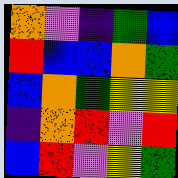[["orange", "violet", "indigo", "green", "blue"], ["red", "blue", "blue", "orange", "green"], ["blue", "orange", "green", "yellow", "yellow"], ["indigo", "orange", "red", "violet", "red"], ["blue", "red", "violet", "yellow", "green"]]